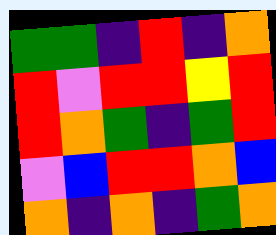[["green", "green", "indigo", "red", "indigo", "orange"], ["red", "violet", "red", "red", "yellow", "red"], ["red", "orange", "green", "indigo", "green", "red"], ["violet", "blue", "red", "red", "orange", "blue"], ["orange", "indigo", "orange", "indigo", "green", "orange"]]